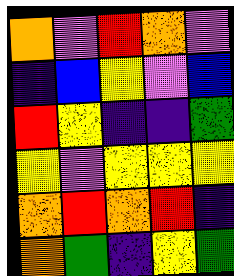[["orange", "violet", "red", "orange", "violet"], ["indigo", "blue", "yellow", "violet", "blue"], ["red", "yellow", "indigo", "indigo", "green"], ["yellow", "violet", "yellow", "yellow", "yellow"], ["orange", "red", "orange", "red", "indigo"], ["orange", "green", "indigo", "yellow", "green"]]